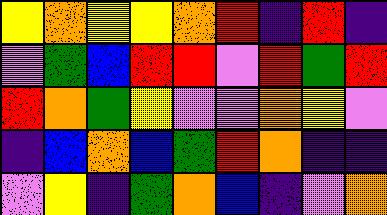[["yellow", "orange", "yellow", "yellow", "orange", "red", "indigo", "red", "indigo"], ["violet", "green", "blue", "red", "red", "violet", "red", "green", "red"], ["red", "orange", "green", "yellow", "violet", "violet", "orange", "yellow", "violet"], ["indigo", "blue", "orange", "blue", "green", "red", "orange", "indigo", "indigo"], ["violet", "yellow", "indigo", "green", "orange", "blue", "indigo", "violet", "orange"]]